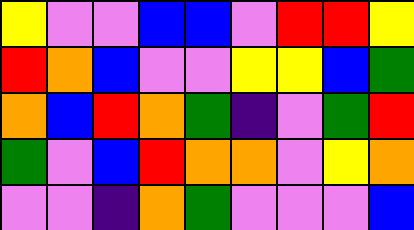[["yellow", "violet", "violet", "blue", "blue", "violet", "red", "red", "yellow"], ["red", "orange", "blue", "violet", "violet", "yellow", "yellow", "blue", "green"], ["orange", "blue", "red", "orange", "green", "indigo", "violet", "green", "red"], ["green", "violet", "blue", "red", "orange", "orange", "violet", "yellow", "orange"], ["violet", "violet", "indigo", "orange", "green", "violet", "violet", "violet", "blue"]]